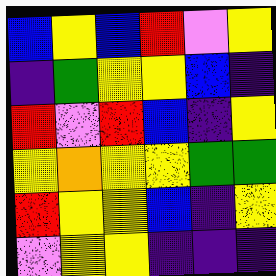[["blue", "yellow", "blue", "red", "violet", "yellow"], ["indigo", "green", "yellow", "yellow", "blue", "indigo"], ["red", "violet", "red", "blue", "indigo", "yellow"], ["yellow", "orange", "yellow", "yellow", "green", "green"], ["red", "yellow", "yellow", "blue", "indigo", "yellow"], ["violet", "yellow", "yellow", "indigo", "indigo", "indigo"]]